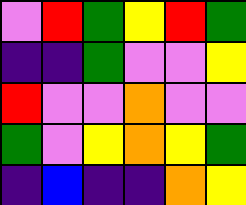[["violet", "red", "green", "yellow", "red", "green"], ["indigo", "indigo", "green", "violet", "violet", "yellow"], ["red", "violet", "violet", "orange", "violet", "violet"], ["green", "violet", "yellow", "orange", "yellow", "green"], ["indigo", "blue", "indigo", "indigo", "orange", "yellow"]]